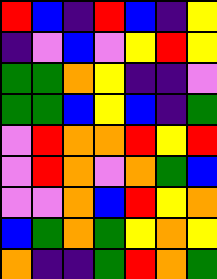[["red", "blue", "indigo", "red", "blue", "indigo", "yellow"], ["indigo", "violet", "blue", "violet", "yellow", "red", "yellow"], ["green", "green", "orange", "yellow", "indigo", "indigo", "violet"], ["green", "green", "blue", "yellow", "blue", "indigo", "green"], ["violet", "red", "orange", "orange", "red", "yellow", "red"], ["violet", "red", "orange", "violet", "orange", "green", "blue"], ["violet", "violet", "orange", "blue", "red", "yellow", "orange"], ["blue", "green", "orange", "green", "yellow", "orange", "yellow"], ["orange", "indigo", "indigo", "green", "red", "orange", "green"]]